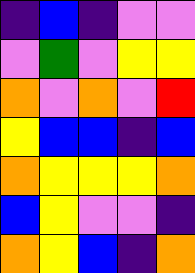[["indigo", "blue", "indigo", "violet", "violet"], ["violet", "green", "violet", "yellow", "yellow"], ["orange", "violet", "orange", "violet", "red"], ["yellow", "blue", "blue", "indigo", "blue"], ["orange", "yellow", "yellow", "yellow", "orange"], ["blue", "yellow", "violet", "violet", "indigo"], ["orange", "yellow", "blue", "indigo", "orange"]]